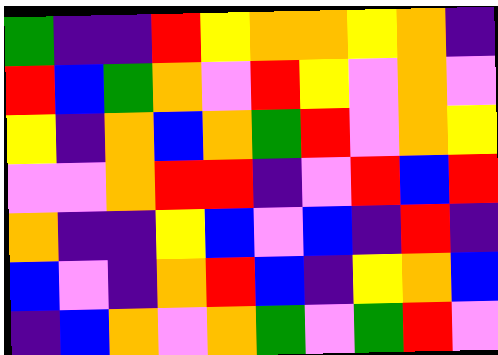[["green", "indigo", "indigo", "red", "yellow", "orange", "orange", "yellow", "orange", "indigo"], ["red", "blue", "green", "orange", "violet", "red", "yellow", "violet", "orange", "violet"], ["yellow", "indigo", "orange", "blue", "orange", "green", "red", "violet", "orange", "yellow"], ["violet", "violet", "orange", "red", "red", "indigo", "violet", "red", "blue", "red"], ["orange", "indigo", "indigo", "yellow", "blue", "violet", "blue", "indigo", "red", "indigo"], ["blue", "violet", "indigo", "orange", "red", "blue", "indigo", "yellow", "orange", "blue"], ["indigo", "blue", "orange", "violet", "orange", "green", "violet", "green", "red", "violet"]]